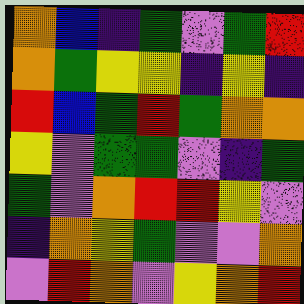[["orange", "blue", "indigo", "green", "violet", "green", "red"], ["orange", "green", "yellow", "yellow", "indigo", "yellow", "indigo"], ["red", "blue", "green", "red", "green", "orange", "orange"], ["yellow", "violet", "green", "green", "violet", "indigo", "green"], ["green", "violet", "orange", "red", "red", "yellow", "violet"], ["indigo", "orange", "yellow", "green", "violet", "violet", "orange"], ["violet", "red", "orange", "violet", "yellow", "orange", "red"]]